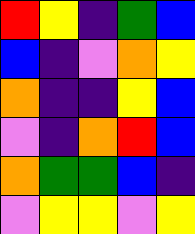[["red", "yellow", "indigo", "green", "blue"], ["blue", "indigo", "violet", "orange", "yellow"], ["orange", "indigo", "indigo", "yellow", "blue"], ["violet", "indigo", "orange", "red", "blue"], ["orange", "green", "green", "blue", "indigo"], ["violet", "yellow", "yellow", "violet", "yellow"]]